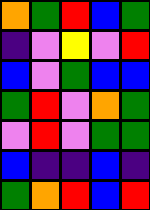[["orange", "green", "red", "blue", "green"], ["indigo", "violet", "yellow", "violet", "red"], ["blue", "violet", "green", "blue", "blue"], ["green", "red", "violet", "orange", "green"], ["violet", "red", "violet", "green", "green"], ["blue", "indigo", "indigo", "blue", "indigo"], ["green", "orange", "red", "blue", "red"]]